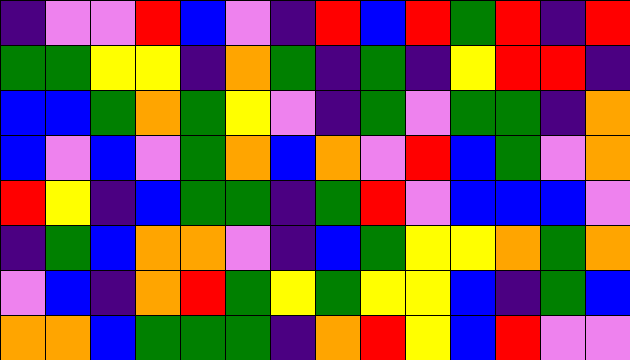[["indigo", "violet", "violet", "red", "blue", "violet", "indigo", "red", "blue", "red", "green", "red", "indigo", "red"], ["green", "green", "yellow", "yellow", "indigo", "orange", "green", "indigo", "green", "indigo", "yellow", "red", "red", "indigo"], ["blue", "blue", "green", "orange", "green", "yellow", "violet", "indigo", "green", "violet", "green", "green", "indigo", "orange"], ["blue", "violet", "blue", "violet", "green", "orange", "blue", "orange", "violet", "red", "blue", "green", "violet", "orange"], ["red", "yellow", "indigo", "blue", "green", "green", "indigo", "green", "red", "violet", "blue", "blue", "blue", "violet"], ["indigo", "green", "blue", "orange", "orange", "violet", "indigo", "blue", "green", "yellow", "yellow", "orange", "green", "orange"], ["violet", "blue", "indigo", "orange", "red", "green", "yellow", "green", "yellow", "yellow", "blue", "indigo", "green", "blue"], ["orange", "orange", "blue", "green", "green", "green", "indigo", "orange", "red", "yellow", "blue", "red", "violet", "violet"]]